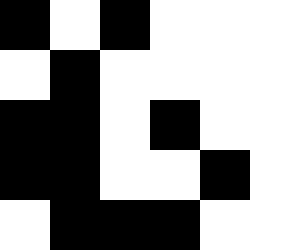[["black", "white", "black", "white", "white", "white"], ["white", "black", "white", "white", "white", "white"], ["black", "black", "white", "black", "white", "white"], ["black", "black", "white", "white", "black", "white"], ["white", "black", "black", "black", "white", "white"]]